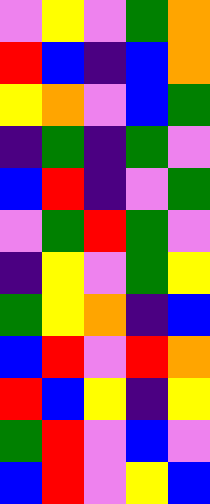[["violet", "yellow", "violet", "green", "orange"], ["red", "blue", "indigo", "blue", "orange"], ["yellow", "orange", "violet", "blue", "green"], ["indigo", "green", "indigo", "green", "violet"], ["blue", "red", "indigo", "violet", "green"], ["violet", "green", "red", "green", "violet"], ["indigo", "yellow", "violet", "green", "yellow"], ["green", "yellow", "orange", "indigo", "blue"], ["blue", "red", "violet", "red", "orange"], ["red", "blue", "yellow", "indigo", "yellow"], ["green", "red", "violet", "blue", "violet"], ["blue", "red", "violet", "yellow", "blue"]]